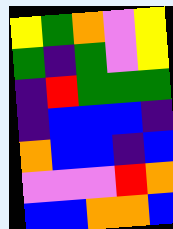[["yellow", "green", "orange", "violet", "yellow"], ["green", "indigo", "green", "violet", "yellow"], ["indigo", "red", "green", "green", "green"], ["indigo", "blue", "blue", "blue", "indigo"], ["orange", "blue", "blue", "indigo", "blue"], ["violet", "violet", "violet", "red", "orange"], ["blue", "blue", "orange", "orange", "blue"]]